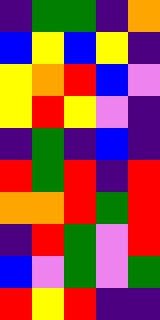[["indigo", "green", "green", "indigo", "orange"], ["blue", "yellow", "blue", "yellow", "indigo"], ["yellow", "orange", "red", "blue", "violet"], ["yellow", "red", "yellow", "violet", "indigo"], ["indigo", "green", "indigo", "blue", "indigo"], ["red", "green", "red", "indigo", "red"], ["orange", "orange", "red", "green", "red"], ["indigo", "red", "green", "violet", "red"], ["blue", "violet", "green", "violet", "green"], ["red", "yellow", "red", "indigo", "indigo"]]